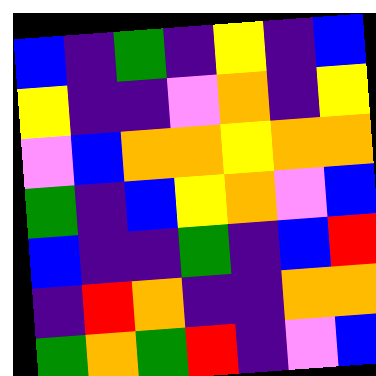[["blue", "indigo", "green", "indigo", "yellow", "indigo", "blue"], ["yellow", "indigo", "indigo", "violet", "orange", "indigo", "yellow"], ["violet", "blue", "orange", "orange", "yellow", "orange", "orange"], ["green", "indigo", "blue", "yellow", "orange", "violet", "blue"], ["blue", "indigo", "indigo", "green", "indigo", "blue", "red"], ["indigo", "red", "orange", "indigo", "indigo", "orange", "orange"], ["green", "orange", "green", "red", "indigo", "violet", "blue"]]